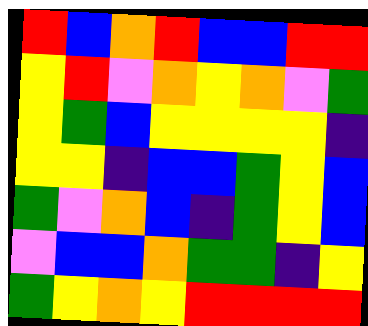[["red", "blue", "orange", "red", "blue", "blue", "red", "red"], ["yellow", "red", "violet", "orange", "yellow", "orange", "violet", "green"], ["yellow", "green", "blue", "yellow", "yellow", "yellow", "yellow", "indigo"], ["yellow", "yellow", "indigo", "blue", "blue", "green", "yellow", "blue"], ["green", "violet", "orange", "blue", "indigo", "green", "yellow", "blue"], ["violet", "blue", "blue", "orange", "green", "green", "indigo", "yellow"], ["green", "yellow", "orange", "yellow", "red", "red", "red", "red"]]